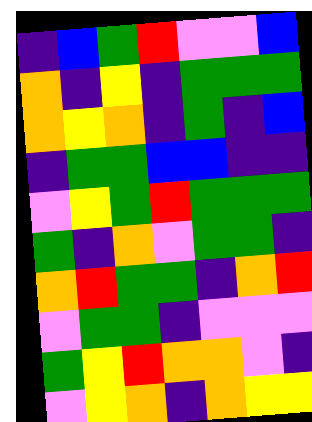[["indigo", "blue", "green", "red", "violet", "violet", "blue"], ["orange", "indigo", "yellow", "indigo", "green", "green", "green"], ["orange", "yellow", "orange", "indigo", "green", "indigo", "blue"], ["indigo", "green", "green", "blue", "blue", "indigo", "indigo"], ["violet", "yellow", "green", "red", "green", "green", "green"], ["green", "indigo", "orange", "violet", "green", "green", "indigo"], ["orange", "red", "green", "green", "indigo", "orange", "red"], ["violet", "green", "green", "indigo", "violet", "violet", "violet"], ["green", "yellow", "red", "orange", "orange", "violet", "indigo"], ["violet", "yellow", "orange", "indigo", "orange", "yellow", "yellow"]]